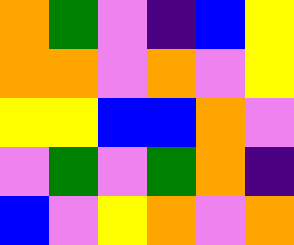[["orange", "green", "violet", "indigo", "blue", "yellow"], ["orange", "orange", "violet", "orange", "violet", "yellow"], ["yellow", "yellow", "blue", "blue", "orange", "violet"], ["violet", "green", "violet", "green", "orange", "indigo"], ["blue", "violet", "yellow", "orange", "violet", "orange"]]